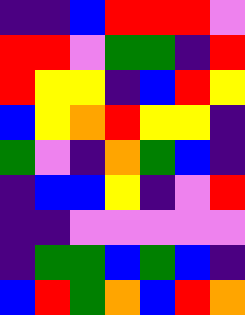[["indigo", "indigo", "blue", "red", "red", "red", "violet"], ["red", "red", "violet", "green", "green", "indigo", "red"], ["red", "yellow", "yellow", "indigo", "blue", "red", "yellow"], ["blue", "yellow", "orange", "red", "yellow", "yellow", "indigo"], ["green", "violet", "indigo", "orange", "green", "blue", "indigo"], ["indigo", "blue", "blue", "yellow", "indigo", "violet", "red"], ["indigo", "indigo", "violet", "violet", "violet", "violet", "violet"], ["indigo", "green", "green", "blue", "green", "blue", "indigo"], ["blue", "red", "green", "orange", "blue", "red", "orange"]]